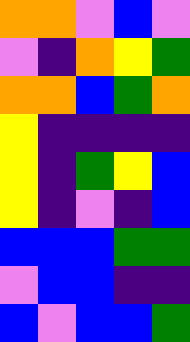[["orange", "orange", "violet", "blue", "violet"], ["violet", "indigo", "orange", "yellow", "green"], ["orange", "orange", "blue", "green", "orange"], ["yellow", "indigo", "indigo", "indigo", "indigo"], ["yellow", "indigo", "green", "yellow", "blue"], ["yellow", "indigo", "violet", "indigo", "blue"], ["blue", "blue", "blue", "green", "green"], ["violet", "blue", "blue", "indigo", "indigo"], ["blue", "violet", "blue", "blue", "green"]]